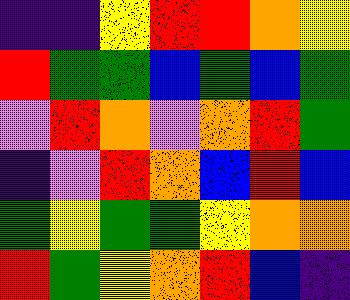[["indigo", "indigo", "yellow", "red", "red", "orange", "yellow"], ["red", "green", "green", "blue", "green", "blue", "green"], ["violet", "red", "orange", "violet", "orange", "red", "green"], ["indigo", "violet", "red", "orange", "blue", "red", "blue"], ["green", "yellow", "green", "green", "yellow", "orange", "orange"], ["red", "green", "yellow", "orange", "red", "blue", "indigo"]]